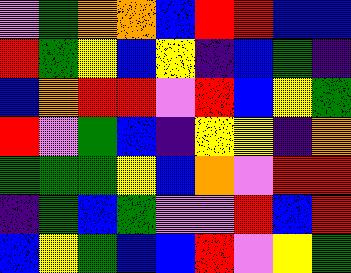[["violet", "green", "orange", "orange", "blue", "red", "red", "blue", "blue"], ["red", "green", "yellow", "blue", "yellow", "indigo", "blue", "green", "indigo"], ["blue", "orange", "red", "red", "violet", "red", "blue", "yellow", "green"], ["red", "violet", "green", "blue", "indigo", "yellow", "yellow", "indigo", "orange"], ["green", "green", "green", "yellow", "blue", "orange", "violet", "red", "red"], ["indigo", "green", "blue", "green", "violet", "violet", "red", "blue", "red"], ["blue", "yellow", "green", "blue", "blue", "red", "violet", "yellow", "green"]]